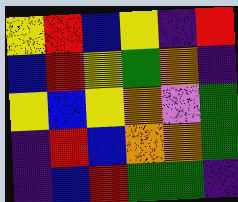[["yellow", "red", "blue", "yellow", "indigo", "red"], ["blue", "red", "yellow", "green", "orange", "indigo"], ["yellow", "blue", "yellow", "orange", "violet", "green"], ["indigo", "red", "blue", "orange", "orange", "green"], ["indigo", "blue", "red", "green", "green", "indigo"]]